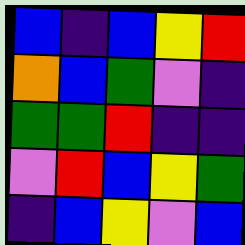[["blue", "indigo", "blue", "yellow", "red"], ["orange", "blue", "green", "violet", "indigo"], ["green", "green", "red", "indigo", "indigo"], ["violet", "red", "blue", "yellow", "green"], ["indigo", "blue", "yellow", "violet", "blue"]]